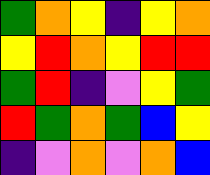[["green", "orange", "yellow", "indigo", "yellow", "orange"], ["yellow", "red", "orange", "yellow", "red", "red"], ["green", "red", "indigo", "violet", "yellow", "green"], ["red", "green", "orange", "green", "blue", "yellow"], ["indigo", "violet", "orange", "violet", "orange", "blue"]]